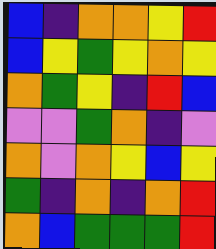[["blue", "indigo", "orange", "orange", "yellow", "red"], ["blue", "yellow", "green", "yellow", "orange", "yellow"], ["orange", "green", "yellow", "indigo", "red", "blue"], ["violet", "violet", "green", "orange", "indigo", "violet"], ["orange", "violet", "orange", "yellow", "blue", "yellow"], ["green", "indigo", "orange", "indigo", "orange", "red"], ["orange", "blue", "green", "green", "green", "red"]]